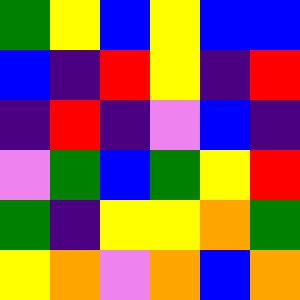[["green", "yellow", "blue", "yellow", "blue", "blue"], ["blue", "indigo", "red", "yellow", "indigo", "red"], ["indigo", "red", "indigo", "violet", "blue", "indigo"], ["violet", "green", "blue", "green", "yellow", "red"], ["green", "indigo", "yellow", "yellow", "orange", "green"], ["yellow", "orange", "violet", "orange", "blue", "orange"]]